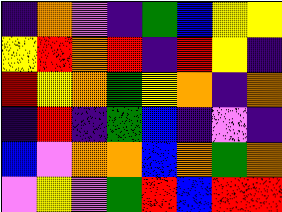[["indigo", "orange", "violet", "indigo", "green", "blue", "yellow", "yellow"], ["yellow", "red", "orange", "red", "indigo", "red", "yellow", "indigo"], ["red", "yellow", "orange", "green", "yellow", "orange", "indigo", "orange"], ["indigo", "red", "indigo", "green", "blue", "indigo", "violet", "indigo"], ["blue", "violet", "orange", "orange", "blue", "orange", "green", "orange"], ["violet", "yellow", "violet", "green", "red", "blue", "red", "red"]]